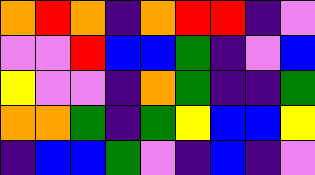[["orange", "red", "orange", "indigo", "orange", "red", "red", "indigo", "violet"], ["violet", "violet", "red", "blue", "blue", "green", "indigo", "violet", "blue"], ["yellow", "violet", "violet", "indigo", "orange", "green", "indigo", "indigo", "green"], ["orange", "orange", "green", "indigo", "green", "yellow", "blue", "blue", "yellow"], ["indigo", "blue", "blue", "green", "violet", "indigo", "blue", "indigo", "violet"]]